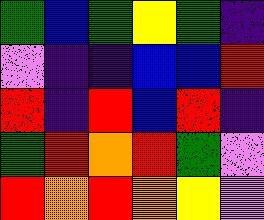[["green", "blue", "green", "yellow", "green", "indigo"], ["violet", "indigo", "indigo", "blue", "blue", "red"], ["red", "indigo", "red", "blue", "red", "indigo"], ["green", "red", "orange", "red", "green", "violet"], ["red", "orange", "red", "orange", "yellow", "violet"]]